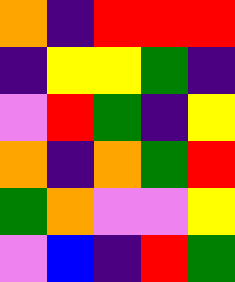[["orange", "indigo", "red", "red", "red"], ["indigo", "yellow", "yellow", "green", "indigo"], ["violet", "red", "green", "indigo", "yellow"], ["orange", "indigo", "orange", "green", "red"], ["green", "orange", "violet", "violet", "yellow"], ["violet", "blue", "indigo", "red", "green"]]